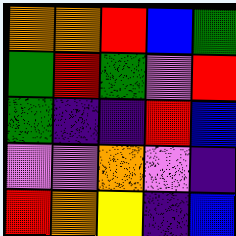[["orange", "orange", "red", "blue", "green"], ["green", "red", "green", "violet", "red"], ["green", "indigo", "indigo", "red", "blue"], ["violet", "violet", "orange", "violet", "indigo"], ["red", "orange", "yellow", "indigo", "blue"]]